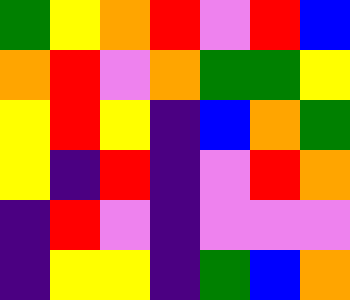[["green", "yellow", "orange", "red", "violet", "red", "blue"], ["orange", "red", "violet", "orange", "green", "green", "yellow"], ["yellow", "red", "yellow", "indigo", "blue", "orange", "green"], ["yellow", "indigo", "red", "indigo", "violet", "red", "orange"], ["indigo", "red", "violet", "indigo", "violet", "violet", "violet"], ["indigo", "yellow", "yellow", "indigo", "green", "blue", "orange"]]